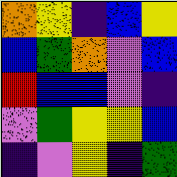[["orange", "yellow", "indigo", "blue", "yellow"], ["blue", "green", "orange", "violet", "blue"], ["red", "blue", "blue", "violet", "indigo"], ["violet", "green", "yellow", "yellow", "blue"], ["indigo", "violet", "yellow", "indigo", "green"]]